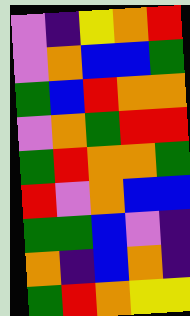[["violet", "indigo", "yellow", "orange", "red"], ["violet", "orange", "blue", "blue", "green"], ["green", "blue", "red", "orange", "orange"], ["violet", "orange", "green", "red", "red"], ["green", "red", "orange", "orange", "green"], ["red", "violet", "orange", "blue", "blue"], ["green", "green", "blue", "violet", "indigo"], ["orange", "indigo", "blue", "orange", "indigo"], ["green", "red", "orange", "yellow", "yellow"]]